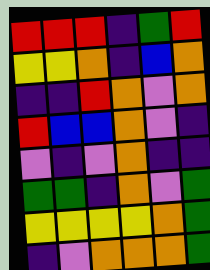[["red", "red", "red", "indigo", "green", "red"], ["yellow", "yellow", "orange", "indigo", "blue", "orange"], ["indigo", "indigo", "red", "orange", "violet", "orange"], ["red", "blue", "blue", "orange", "violet", "indigo"], ["violet", "indigo", "violet", "orange", "indigo", "indigo"], ["green", "green", "indigo", "orange", "violet", "green"], ["yellow", "yellow", "yellow", "yellow", "orange", "green"], ["indigo", "violet", "orange", "orange", "orange", "green"]]